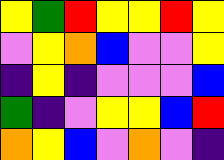[["yellow", "green", "red", "yellow", "yellow", "red", "yellow"], ["violet", "yellow", "orange", "blue", "violet", "violet", "yellow"], ["indigo", "yellow", "indigo", "violet", "violet", "violet", "blue"], ["green", "indigo", "violet", "yellow", "yellow", "blue", "red"], ["orange", "yellow", "blue", "violet", "orange", "violet", "indigo"]]